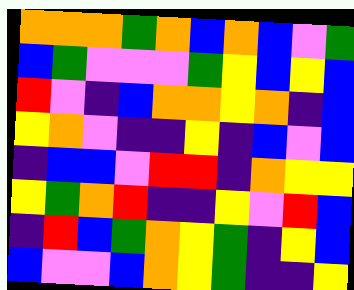[["orange", "orange", "orange", "green", "orange", "blue", "orange", "blue", "violet", "green"], ["blue", "green", "violet", "violet", "violet", "green", "yellow", "blue", "yellow", "blue"], ["red", "violet", "indigo", "blue", "orange", "orange", "yellow", "orange", "indigo", "blue"], ["yellow", "orange", "violet", "indigo", "indigo", "yellow", "indigo", "blue", "violet", "blue"], ["indigo", "blue", "blue", "violet", "red", "red", "indigo", "orange", "yellow", "yellow"], ["yellow", "green", "orange", "red", "indigo", "indigo", "yellow", "violet", "red", "blue"], ["indigo", "red", "blue", "green", "orange", "yellow", "green", "indigo", "yellow", "blue"], ["blue", "violet", "violet", "blue", "orange", "yellow", "green", "indigo", "indigo", "yellow"]]